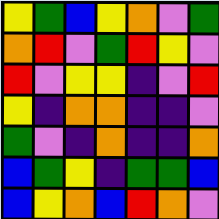[["yellow", "green", "blue", "yellow", "orange", "violet", "green"], ["orange", "red", "violet", "green", "red", "yellow", "violet"], ["red", "violet", "yellow", "yellow", "indigo", "violet", "red"], ["yellow", "indigo", "orange", "orange", "indigo", "indigo", "violet"], ["green", "violet", "indigo", "orange", "indigo", "indigo", "orange"], ["blue", "green", "yellow", "indigo", "green", "green", "blue"], ["blue", "yellow", "orange", "blue", "red", "orange", "violet"]]